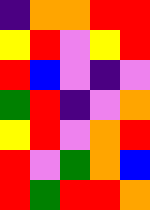[["indigo", "orange", "orange", "red", "red"], ["yellow", "red", "violet", "yellow", "red"], ["red", "blue", "violet", "indigo", "violet"], ["green", "red", "indigo", "violet", "orange"], ["yellow", "red", "violet", "orange", "red"], ["red", "violet", "green", "orange", "blue"], ["red", "green", "red", "red", "orange"]]